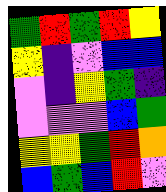[["green", "red", "green", "red", "yellow"], ["yellow", "indigo", "violet", "blue", "blue"], ["violet", "indigo", "yellow", "green", "indigo"], ["violet", "violet", "violet", "blue", "green"], ["yellow", "yellow", "green", "red", "orange"], ["blue", "green", "blue", "red", "violet"]]